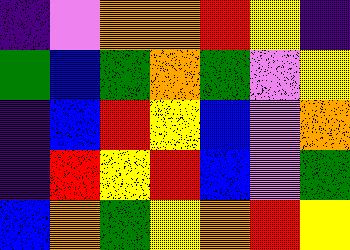[["indigo", "violet", "orange", "orange", "red", "yellow", "indigo"], ["green", "blue", "green", "orange", "green", "violet", "yellow"], ["indigo", "blue", "red", "yellow", "blue", "violet", "orange"], ["indigo", "red", "yellow", "red", "blue", "violet", "green"], ["blue", "orange", "green", "yellow", "orange", "red", "yellow"]]